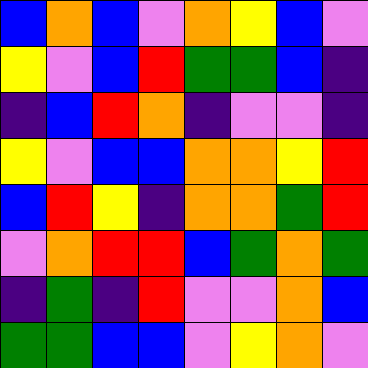[["blue", "orange", "blue", "violet", "orange", "yellow", "blue", "violet"], ["yellow", "violet", "blue", "red", "green", "green", "blue", "indigo"], ["indigo", "blue", "red", "orange", "indigo", "violet", "violet", "indigo"], ["yellow", "violet", "blue", "blue", "orange", "orange", "yellow", "red"], ["blue", "red", "yellow", "indigo", "orange", "orange", "green", "red"], ["violet", "orange", "red", "red", "blue", "green", "orange", "green"], ["indigo", "green", "indigo", "red", "violet", "violet", "orange", "blue"], ["green", "green", "blue", "blue", "violet", "yellow", "orange", "violet"]]